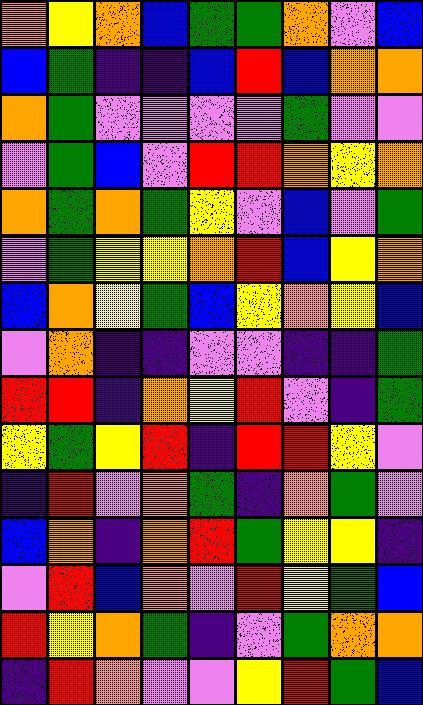[["orange", "yellow", "orange", "blue", "green", "green", "orange", "violet", "blue"], ["blue", "green", "indigo", "indigo", "blue", "red", "blue", "orange", "orange"], ["orange", "green", "violet", "violet", "violet", "violet", "green", "violet", "violet"], ["violet", "green", "blue", "violet", "red", "red", "orange", "yellow", "orange"], ["orange", "green", "orange", "green", "yellow", "violet", "blue", "violet", "green"], ["violet", "green", "yellow", "yellow", "orange", "red", "blue", "yellow", "orange"], ["blue", "orange", "yellow", "green", "blue", "yellow", "orange", "yellow", "blue"], ["violet", "orange", "indigo", "indigo", "violet", "violet", "indigo", "indigo", "green"], ["red", "red", "indigo", "orange", "yellow", "red", "violet", "indigo", "green"], ["yellow", "green", "yellow", "red", "indigo", "red", "red", "yellow", "violet"], ["indigo", "red", "violet", "orange", "green", "indigo", "orange", "green", "violet"], ["blue", "orange", "indigo", "orange", "red", "green", "yellow", "yellow", "indigo"], ["violet", "red", "blue", "orange", "violet", "red", "yellow", "green", "blue"], ["red", "yellow", "orange", "green", "indigo", "violet", "green", "orange", "orange"], ["indigo", "red", "orange", "violet", "violet", "yellow", "red", "green", "blue"]]